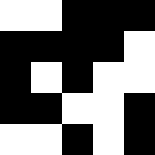[["white", "white", "black", "black", "black"], ["black", "black", "black", "black", "white"], ["black", "white", "black", "white", "white"], ["black", "black", "white", "white", "black"], ["white", "white", "black", "white", "black"]]